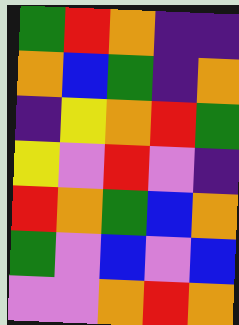[["green", "red", "orange", "indigo", "indigo"], ["orange", "blue", "green", "indigo", "orange"], ["indigo", "yellow", "orange", "red", "green"], ["yellow", "violet", "red", "violet", "indigo"], ["red", "orange", "green", "blue", "orange"], ["green", "violet", "blue", "violet", "blue"], ["violet", "violet", "orange", "red", "orange"]]